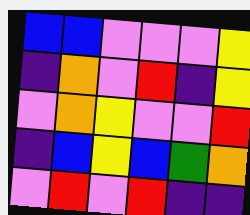[["blue", "blue", "violet", "violet", "violet", "yellow"], ["indigo", "orange", "violet", "red", "indigo", "yellow"], ["violet", "orange", "yellow", "violet", "violet", "red"], ["indigo", "blue", "yellow", "blue", "green", "orange"], ["violet", "red", "violet", "red", "indigo", "indigo"]]